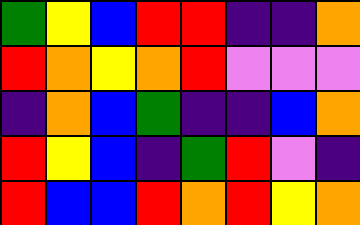[["green", "yellow", "blue", "red", "red", "indigo", "indigo", "orange"], ["red", "orange", "yellow", "orange", "red", "violet", "violet", "violet"], ["indigo", "orange", "blue", "green", "indigo", "indigo", "blue", "orange"], ["red", "yellow", "blue", "indigo", "green", "red", "violet", "indigo"], ["red", "blue", "blue", "red", "orange", "red", "yellow", "orange"]]